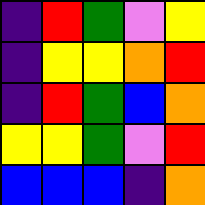[["indigo", "red", "green", "violet", "yellow"], ["indigo", "yellow", "yellow", "orange", "red"], ["indigo", "red", "green", "blue", "orange"], ["yellow", "yellow", "green", "violet", "red"], ["blue", "blue", "blue", "indigo", "orange"]]